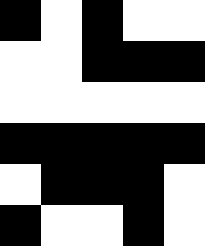[["black", "white", "black", "white", "white"], ["white", "white", "black", "black", "black"], ["white", "white", "white", "white", "white"], ["black", "black", "black", "black", "black"], ["white", "black", "black", "black", "white"], ["black", "white", "white", "black", "white"]]